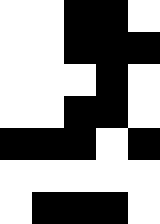[["white", "white", "black", "black", "white"], ["white", "white", "black", "black", "black"], ["white", "white", "white", "black", "white"], ["white", "white", "black", "black", "white"], ["black", "black", "black", "white", "black"], ["white", "white", "white", "white", "white"], ["white", "black", "black", "black", "white"]]